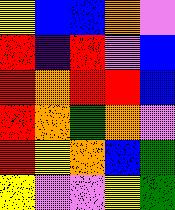[["yellow", "blue", "blue", "orange", "violet"], ["red", "indigo", "red", "violet", "blue"], ["red", "orange", "red", "red", "blue"], ["red", "orange", "green", "orange", "violet"], ["red", "yellow", "orange", "blue", "green"], ["yellow", "violet", "violet", "yellow", "green"]]